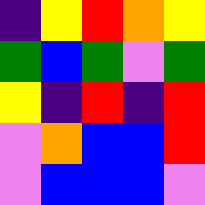[["indigo", "yellow", "red", "orange", "yellow"], ["green", "blue", "green", "violet", "green"], ["yellow", "indigo", "red", "indigo", "red"], ["violet", "orange", "blue", "blue", "red"], ["violet", "blue", "blue", "blue", "violet"]]